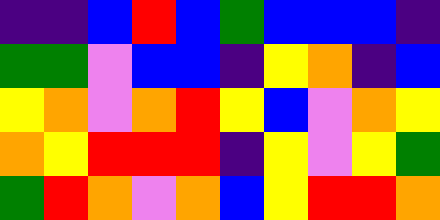[["indigo", "indigo", "blue", "red", "blue", "green", "blue", "blue", "blue", "indigo"], ["green", "green", "violet", "blue", "blue", "indigo", "yellow", "orange", "indigo", "blue"], ["yellow", "orange", "violet", "orange", "red", "yellow", "blue", "violet", "orange", "yellow"], ["orange", "yellow", "red", "red", "red", "indigo", "yellow", "violet", "yellow", "green"], ["green", "red", "orange", "violet", "orange", "blue", "yellow", "red", "red", "orange"]]